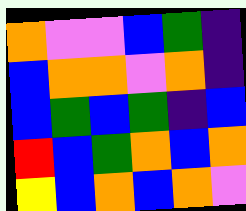[["orange", "violet", "violet", "blue", "green", "indigo"], ["blue", "orange", "orange", "violet", "orange", "indigo"], ["blue", "green", "blue", "green", "indigo", "blue"], ["red", "blue", "green", "orange", "blue", "orange"], ["yellow", "blue", "orange", "blue", "orange", "violet"]]